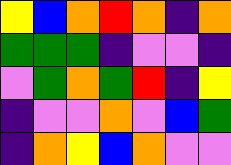[["yellow", "blue", "orange", "red", "orange", "indigo", "orange"], ["green", "green", "green", "indigo", "violet", "violet", "indigo"], ["violet", "green", "orange", "green", "red", "indigo", "yellow"], ["indigo", "violet", "violet", "orange", "violet", "blue", "green"], ["indigo", "orange", "yellow", "blue", "orange", "violet", "violet"]]